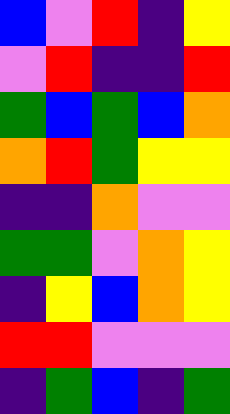[["blue", "violet", "red", "indigo", "yellow"], ["violet", "red", "indigo", "indigo", "red"], ["green", "blue", "green", "blue", "orange"], ["orange", "red", "green", "yellow", "yellow"], ["indigo", "indigo", "orange", "violet", "violet"], ["green", "green", "violet", "orange", "yellow"], ["indigo", "yellow", "blue", "orange", "yellow"], ["red", "red", "violet", "violet", "violet"], ["indigo", "green", "blue", "indigo", "green"]]